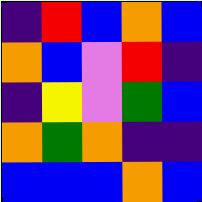[["indigo", "red", "blue", "orange", "blue"], ["orange", "blue", "violet", "red", "indigo"], ["indigo", "yellow", "violet", "green", "blue"], ["orange", "green", "orange", "indigo", "indigo"], ["blue", "blue", "blue", "orange", "blue"]]